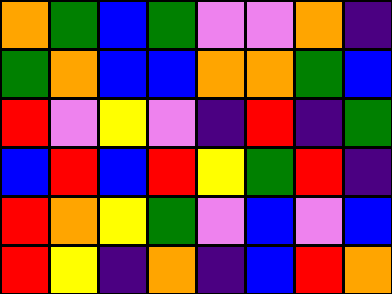[["orange", "green", "blue", "green", "violet", "violet", "orange", "indigo"], ["green", "orange", "blue", "blue", "orange", "orange", "green", "blue"], ["red", "violet", "yellow", "violet", "indigo", "red", "indigo", "green"], ["blue", "red", "blue", "red", "yellow", "green", "red", "indigo"], ["red", "orange", "yellow", "green", "violet", "blue", "violet", "blue"], ["red", "yellow", "indigo", "orange", "indigo", "blue", "red", "orange"]]